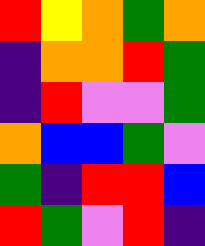[["red", "yellow", "orange", "green", "orange"], ["indigo", "orange", "orange", "red", "green"], ["indigo", "red", "violet", "violet", "green"], ["orange", "blue", "blue", "green", "violet"], ["green", "indigo", "red", "red", "blue"], ["red", "green", "violet", "red", "indigo"]]